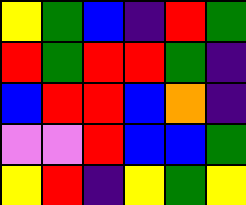[["yellow", "green", "blue", "indigo", "red", "green"], ["red", "green", "red", "red", "green", "indigo"], ["blue", "red", "red", "blue", "orange", "indigo"], ["violet", "violet", "red", "blue", "blue", "green"], ["yellow", "red", "indigo", "yellow", "green", "yellow"]]